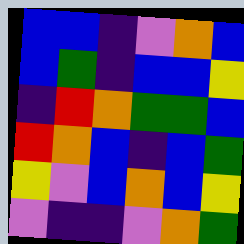[["blue", "blue", "indigo", "violet", "orange", "blue"], ["blue", "green", "indigo", "blue", "blue", "yellow"], ["indigo", "red", "orange", "green", "green", "blue"], ["red", "orange", "blue", "indigo", "blue", "green"], ["yellow", "violet", "blue", "orange", "blue", "yellow"], ["violet", "indigo", "indigo", "violet", "orange", "green"]]